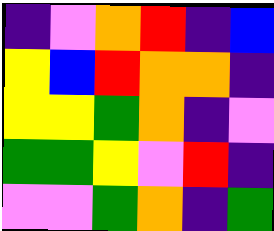[["indigo", "violet", "orange", "red", "indigo", "blue"], ["yellow", "blue", "red", "orange", "orange", "indigo"], ["yellow", "yellow", "green", "orange", "indigo", "violet"], ["green", "green", "yellow", "violet", "red", "indigo"], ["violet", "violet", "green", "orange", "indigo", "green"]]